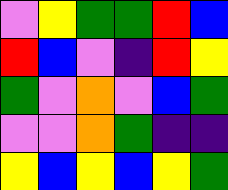[["violet", "yellow", "green", "green", "red", "blue"], ["red", "blue", "violet", "indigo", "red", "yellow"], ["green", "violet", "orange", "violet", "blue", "green"], ["violet", "violet", "orange", "green", "indigo", "indigo"], ["yellow", "blue", "yellow", "blue", "yellow", "green"]]